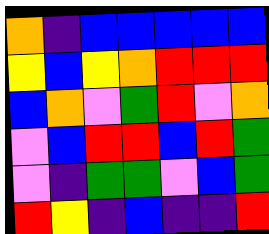[["orange", "indigo", "blue", "blue", "blue", "blue", "blue"], ["yellow", "blue", "yellow", "orange", "red", "red", "red"], ["blue", "orange", "violet", "green", "red", "violet", "orange"], ["violet", "blue", "red", "red", "blue", "red", "green"], ["violet", "indigo", "green", "green", "violet", "blue", "green"], ["red", "yellow", "indigo", "blue", "indigo", "indigo", "red"]]